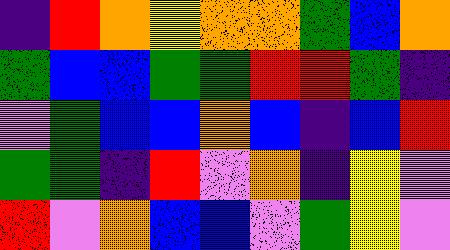[["indigo", "red", "orange", "yellow", "orange", "orange", "green", "blue", "orange"], ["green", "blue", "blue", "green", "green", "red", "red", "green", "indigo"], ["violet", "green", "blue", "blue", "orange", "blue", "indigo", "blue", "red"], ["green", "green", "indigo", "red", "violet", "orange", "indigo", "yellow", "violet"], ["red", "violet", "orange", "blue", "blue", "violet", "green", "yellow", "violet"]]